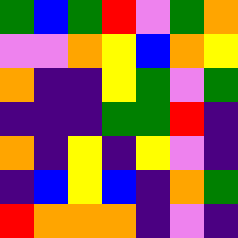[["green", "blue", "green", "red", "violet", "green", "orange"], ["violet", "violet", "orange", "yellow", "blue", "orange", "yellow"], ["orange", "indigo", "indigo", "yellow", "green", "violet", "green"], ["indigo", "indigo", "indigo", "green", "green", "red", "indigo"], ["orange", "indigo", "yellow", "indigo", "yellow", "violet", "indigo"], ["indigo", "blue", "yellow", "blue", "indigo", "orange", "green"], ["red", "orange", "orange", "orange", "indigo", "violet", "indigo"]]